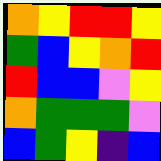[["orange", "yellow", "red", "red", "yellow"], ["green", "blue", "yellow", "orange", "red"], ["red", "blue", "blue", "violet", "yellow"], ["orange", "green", "green", "green", "violet"], ["blue", "green", "yellow", "indigo", "blue"]]